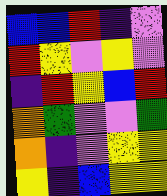[["blue", "blue", "red", "indigo", "violet"], ["red", "yellow", "violet", "yellow", "violet"], ["indigo", "red", "yellow", "blue", "red"], ["orange", "green", "violet", "violet", "green"], ["orange", "indigo", "violet", "yellow", "yellow"], ["yellow", "indigo", "blue", "yellow", "yellow"]]